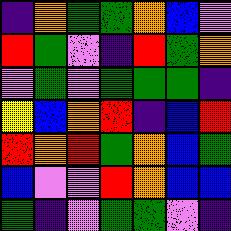[["indigo", "orange", "green", "green", "orange", "blue", "violet"], ["red", "green", "violet", "indigo", "red", "green", "orange"], ["violet", "green", "violet", "green", "green", "green", "indigo"], ["yellow", "blue", "orange", "red", "indigo", "blue", "red"], ["red", "orange", "red", "green", "orange", "blue", "green"], ["blue", "violet", "violet", "red", "orange", "blue", "blue"], ["green", "indigo", "violet", "green", "green", "violet", "indigo"]]